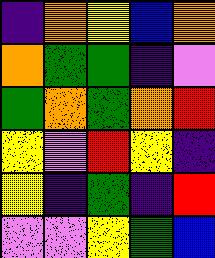[["indigo", "orange", "yellow", "blue", "orange"], ["orange", "green", "green", "indigo", "violet"], ["green", "orange", "green", "orange", "red"], ["yellow", "violet", "red", "yellow", "indigo"], ["yellow", "indigo", "green", "indigo", "red"], ["violet", "violet", "yellow", "green", "blue"]]